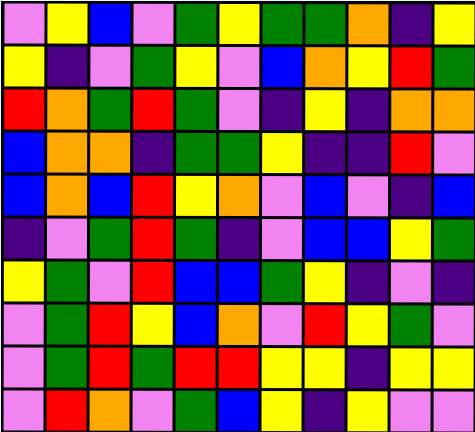[["violet", "yellow", "blue", "violet", "green", "yellow", "green", "green", "orange", "indigo", "yellow"], ["yellow", "indigo", "violet", "green", "yellow", "violet", "blue", "orange", "yellow", "red", "green"], ["red", "orange", "green", "red", "green", "violet", "indigo", "yellow", "indigo", "orange", "orange"], ["blue", "orange", "orange", "indigo", "green", "green", "yellow", "indigo", "indigo", "red", "violet"], ["blue", "orange", "blue", "red", "yellow", "orange", "violet", "blue", "violet", "indigo", "blue"], ["indigo", "violet", "green", "red", "green", "indigo", "violet", "blue", "blue", "yellow", "green"], ["yellow", "green", "violet", "red", "blue", "blue", "green", "yellow", "indigo", "violet", "indigo"], ["violet", "green", "red", "yellow", "blue", "orange", "violet", "red", "yellow", "green", "violet"], ["violet", "green", "red", "green", "red", "red", "yellow", "yellow", "indigo", "yellow", "yellow"], ["violet", "red", "orange", "violet", "green", "blue", "yellow", "indigo", "yellow", "violet", "violet"]]